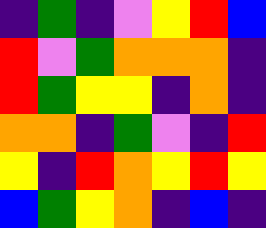[["indigo", "green", "indigo", "violet", "yellow", "red", "blue"], ["red", "violet", "green", "orange", "orange", "orange", "indigo"], ["red", "green", "yellow", "yellow", "indigo", "orange", "indigo"], ["orange", "orange", "indigo", "green", "violet", "indigo", "red"], ["yellow", "indigo", "red", "orange", "yellow", "red", "yellow"], ["blue", "green", "yellow", "orange", "indigo", "blue", "indigo"]]